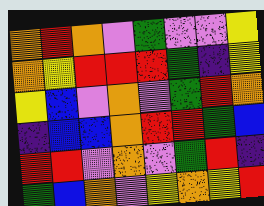[["orange", "red", "orange", "violet", "green", "violet", "violet", "yellow"], ["orange", "yellow", "red", "red", "red", "green", "indigo", "yellow"], ["yellow", "blue", "violet", "orange", "violet", "green", "red", "orange"], ["indigo", "blue", "blue", "orange", "red", "red", "green", "blue"], ["red", "red", "violet", "orange", "violet", "green", "red", "indigo"], ["green", "blue", "orange", "violet", "yellow", "orange", "yellow", "red"]]